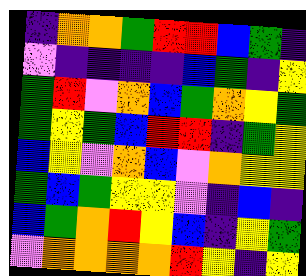[["indigo", "orange", "orange", "green", "red", "red", "blue", "green", "indigo"], ["violet", "indigo", "indigo", "indigo", "indigo", "blue", "green", "indigo", "yellow"], ["green", "red", "violet", "orange", "blue", "green", "orange", "yellow", "green"], ["green", "yellow", "green", "blue", "red", "red", "indigo", "green", "yellow"], ["blue", "yellow", "violet", "orange", "blue", "violet", "orange", "yellow", "yellow"], ["green", "blue", "green", "yellow", "yellow", "violet", "indigo", "blue", "indigo"], ["blue", "green", "orange", "red", "yellow", "blue", "indigo", "yellow", "green"], ["violet", "orange", "orange", "orange", "orange", "red", "yellow", "indigo", "yellow"]]